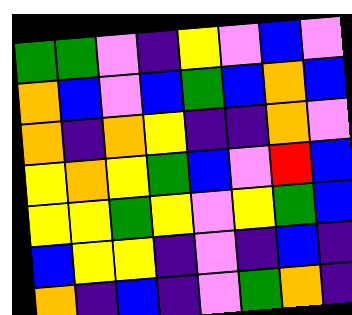[["green", "green", "violet", "indigo", "yellow", "violet", "blue", "violet"], ["orange", "blue", "violet", "blue", "green", "blue", "orange", "blue"], ["orange", "indigo", "orange", "yellow", "indigo", "indigo", "orange", "violet"], ["yellow", "orange", "yellow", "green", "blue", "violet", "red", "blue"], ["yellow", "yellow", "green", "yellow", "violet", "yellow", "green", "blue"], ["blue", "yellow", "yellow", "indigo", "violet", "indigo", "blue", "indigo"], ["orange", "indigo", "blue", "indigo", "violet", "green", "orange", "indigo"]]